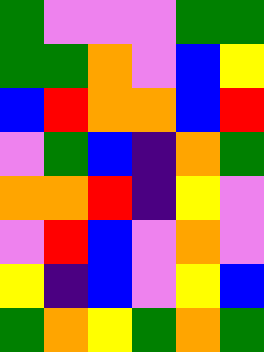[["green", "violet", "violet", "violet", "green", "green"], ["green", "green", "orange", "violet", "blue", "yellow"], ["blue", "red", "orange", "orange", "blue", "red"], ["violet", "green", "blue", "indigo", "orange", "green"], ["orange", "orange", "red", "indigo", "yellow", "violet"], ["violet", "red", "blue", "violet", "orange", "violet"], ["yellow", "indigo", "blue", "violet", "yellow", "blue"], ["green", "orange", "yellow", "green", "orange", "green"]]